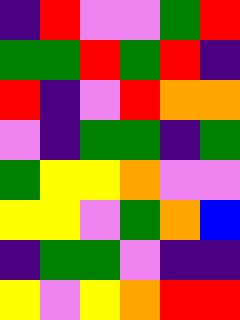[["indigo", "red", "violet", "violet", "green", "red"], ["green", "green", "red", "green", "red", "indigo"], ["red", "indigo", "violet", "red", "orange", "orange"], ["violet", "indigo", "green", "green", "indigo", "green"], ["green", "yellow", "yellow", "orange", "violet", "violet"], ["yellow", "yellow", "violet", "green", "orange", "blue"], ["indigo", "green", "green", "violet", "indigo", "indigo"], ["yellow", "violet", "yellow", "orange", "red", "red"]]